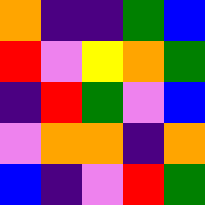[["orange", "indigo", "indigo", "green", "blue"], ["red", "violet", "yellow", "orange", "green"], ["indigo", "red", "green", "violet", "blue"], ["violet", "orange", "orange", "indigo", "orange"], ["blue", "indigo", "violet", "red", "green"]]